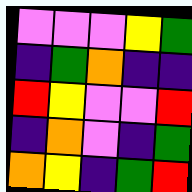[["violet", "violet", "violet", "yellow", "green"], ["indigo", "green", "orange", "indigo", "indigo"], ["red", "yellow", "violet", "violet", "red"], ["indigo", "orange", "violet", "indigo", "green"], ["orange", "yellow", "indigo", "green", "red"]]